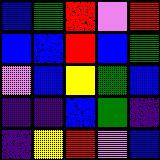[["blue", "green", "red", "violet", "red"], ["blue", "blue", "red", "blue", "green"], ["violet", "blue", "yellow", "green", "blue"], ["indigo", "indigo", "blue", "green", "indigo"], ["indigo", "yellow", "red", "violet", "blue"]]